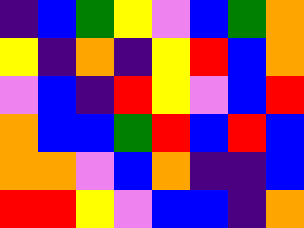[["indigo", "blue", "green", "yellow", "violet", "blue", "green", "orange"], ["yellow", "indigo", "orange", "indigo", "yellow", "red", "blue", "orange"], ["violet", "blue", "indigo", "red", "yellow", "violet", "blue", "red"], ["orange", "blue", "blue", "green", "red", "blue", "red", "blue"], ["orange", "orange", "violet", "blue", "orange", "indigo", "indigo", "blue"], ["red", "red", "yellow", "violet", "blue", "blue", "indigo", "orange"]]